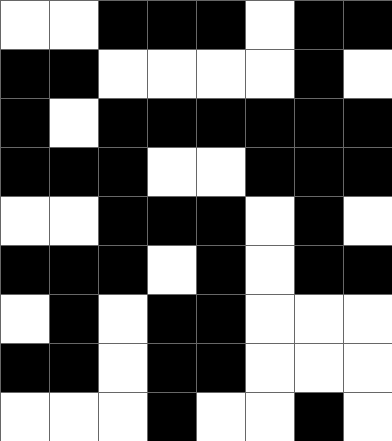[["white", "white", "black", "black", "black", "white", "black", "black"], ["black", "black", "white", "white", "white", "white", "black", "white"], ["black", "white", "black", "black", "black", "black", "black", "black"], ["black", "black", "black", "white", "white", "black", "black", "black"], ["white", "white", "black", "black", "black", "white", "black", "white"], ["black", "black", "black", "white", "black", "white", "black", "black"], ["white", "black", "white", "black", "black", "white", "white", "white"], ["black", "black", "white", "black", "black", "white", "white", "white"], ["white", "white", "white", "black", "white", "white", "black", "white"]]